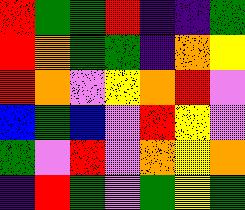[["red", "green", "green", "red", "indigo", "indigo", "green"], ["red", "orange", "green", "green", "indigo", "orange", "yellow"], ["red", "orange", "violet", "yellow", "orange", "red", "violet"], ["blue", "green", "blue", "violet", "red", "yellow", "violet"], ["green", "violet", "red", "violet", "orange", "yellow", "orange"], ["indigo", "red", "green", "violet", "green", "yellow", "green"]]